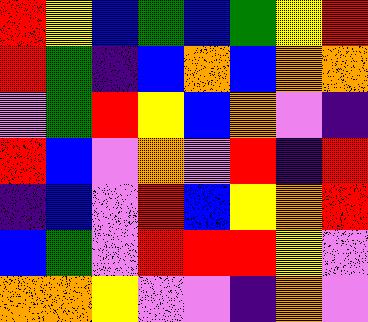[["red", "yellow", "blue", "green", "blue", "green", "yellow", "red"], ["red", "green", "indigo", "blue", "orange", "blue", "orange", "orange"], ["violet", "green", "red", "yellow", "blue", "orange", "violet", "indigo"], ["red", "blue", "violet", "orange", "violet", "red", "indigo", "red"], ["indigo", "blue", "violet", "red", "blue", "yellow", "orange", "red"], ["blue", "green", "violet", "red", "red", "red", "yellow", "violet"], ["orange", "orange", "yellow", "violet", "violet", "indigo", "orange", "violet"]]